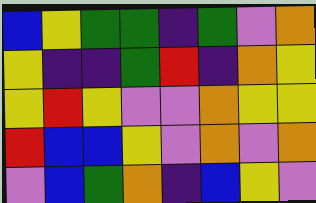[["blue", "yellow", "green", "green", "indigo", "green", "violet", "orange"], ["yellow", "indigo", "indigo", "green", "red", "indigo", "orange", "yellow"], ["yellow", "red", "yellow", "violet", "violet", "orange", "yellow", "yellow"], ["red", "blue", "blue", "yellow", "violet", "orange", "violet", "orange"], ["violet", "blue", "green", "orange", "indigo", "blue", "yellow", "violet"]]